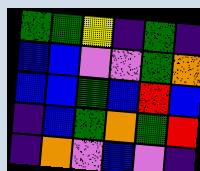[["green", "green", "yellow", "indigo", "green", "indigo"], ["blue", "blue", "violet", "violet", "green", "orange"], ["blue", "blue", "green", "blue", "red", "blue"], ["indigo", "blue", "green", "orange", "green", "red"], ["indigo", "orange", "violet", "blue", "violet", "indigo"]]